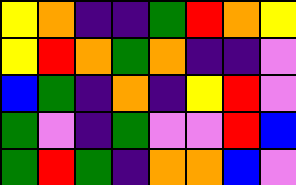[["yellow", "orange", "indigo", "indigo", "green", "red", "orange", "yellow"], ["yellow", "red", "orange", "green", "orange", "indigo", "indigo", "violet"], ["blue", "green", "indigo", "orange", "indigo", "yellow", "red", "violet"], ["green", "violet", "indigo", "green", "violet", "violet", "red", "blue"], ["green", "red", "green", "indigo", "orange", "orange", "blue", "violet"]]